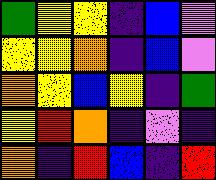[["green", "yellow", "yellow", "indigo", "blue", "violet"], ["yellow", "yellow", "orange", "indigo", "blue", "violet"], ["orange", "yellow", "blue", "yellow", "indigo", "green"], ["yellow", "red", "orange", "indigo", "violet", "indigo"], ["orange", "indigo", "red", "blue", "indigo", "red"]]